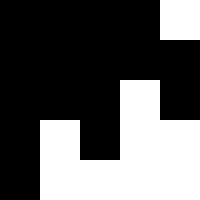[["black", "black", "black", "black", "white"], ["black", "black", "black", "black", "black"], ["black", "black", "black", "white", "black"], ["black", "white", "black", "white", "white"], ["black", "white", "white", "white", "white"]]